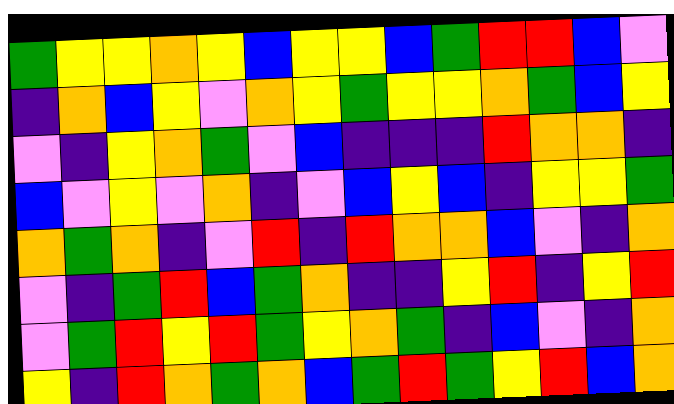[["green", "yellow", "yellow", "orange", "yellow", "blue", "yellow", "yellow", "blue", "green", "red", "red", "blue", "violet"], ["indigo", "orange", "blue", "yellow", "violet", "orange", "yellow", "green", "yellow", "yellow", "orange", "green", "blue", "yellow"], ["violet", "indigo", "yellow", "orange", "green", "violet", "blue", "indigo", "indigo", "indigo", "red", "orange", "orange", "indigo"], ["blue", "violet", "yellow", "violet", "orange", "indigo", "violet", "blue", "yellow", "blue", "indigo", "yellow", "yellow", "green"], ["orange", "green", "orange", "indigo", "violet", "red", "indigo", "red", "orange", "orange", "blue", "violet", "indigo", "orange"], ["violet", "indigo", "green", "red", "blue", "green", "orange", "indigo", "indigo", "yellow", "red", "indigo", "yellow", "red"], ["violet", "green", "red", "yellow", "red", "green", "yellow", "orange", "green", "indigo", "blue", "violet", "indigo", "orange"], ["yellow", "indigo", "red", "orange", "green", "orange", "blue", "green", "red", "green", "yellow", "red", "blue", "orange"]]